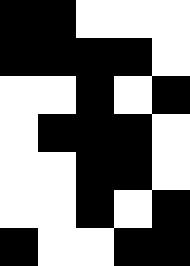[["black", "black", "white", "white", "white"], ["black", "black", "black", "black", "white"], ["white", "white", "black", "white", "black"], ["white", "black", "black", "black", "white"], ["white", "white", "black", "black", "white"], ["white", "white", "black", "white", "black"], ["black", "white", "white", "black", "black"]]